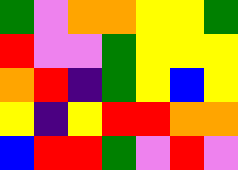[["green", "violet", "orange", "orange", "yellow", "yellow", "green"], ["red", "violet", "violet", "green", "yellow", "yellow", "yellow"], ["orange", "red", "indigo", "green", "yellow", "blue", "yellow"], ["yellow", "indigo", "yellow", "red", "red", "orange", "orange"], ["blue", "red", "red", "green", "violet", "red", "violet"]]